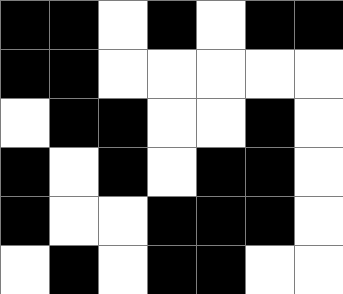[["black", "black", "white", "black", "white", "black", "black"], ["black", "black", "white", "white", "white", "white", "white"], ["white", "black", "black", "white", "white", "black", "white"], ["black", "white", "black", "white", "black", "black", "white"], ["black", "white", "white", "black", "black", "black", "white"], ["white", "black", "white", "black", "black", "white", "white"]]